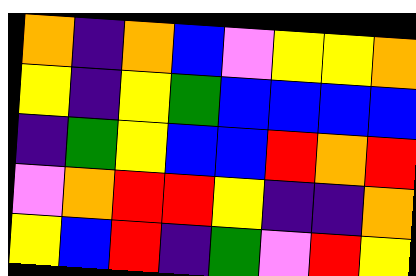[["orange", "indigo", "orange", "blue", "violet", "yellow", "yellow", "orange"], ["yellow", "indigo", "yellow", "green", "blue", "blue", "blue", "blue"], ["indigo", "green", "yellow", "blue", "blue", "red", "orange", "red"], ["violet", "orange", "red", "red", "yellow", "indigo", "indigo", "orange"], ["yellow", "blue", "red", "indigo", "green", "violet", "red", "yellow"]]